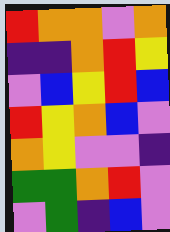[["red", "orange", "orange", "violet", "orange"], ["indigo", "indigo", "orange", "red", "yellow"], ["violet", "blue", "yellow", "red", "blue"], ["red", "yellow", "orange", "blue", "violet"], ["orange", "yellow", "violet", "violet", "indigo"], ["green", "green", "orange", "red", "violet"], ["violet", "green", "indigo", "blue", "violet"]]